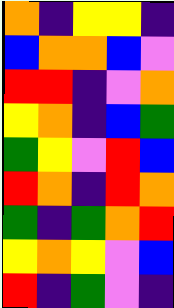[["orange", "indigo", "yellow", "yellow", "indigo"], ["blue", "orange", "orange", "blue", "violet"], ["red", "red", "indigo", "violet", "orange"], ["yellow", "orange", "indigo", "blue", "green"], ["green", "yellow", "violet", "red", "blue"], ["red", "orange", "indigo", "red", "orange"], ["green", "indigo", "green", "orange", "red"], ["yellow", "orange", "yellow", "violet", "blue"], ["red", "indigo", "green", "violet", "indigo"]]